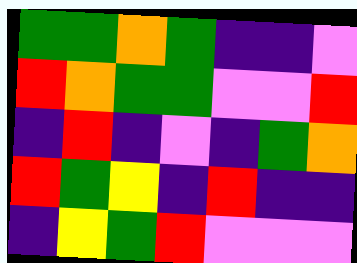[["green", "green", "orange", "green", "indigo", "indigo", "violet"], ["red", "orange", "green", "green", "violet", "violet", "red"], ["indigo", "red", "indigo", "violet", "indigo", "green", "orange"], ["red", "green", "yellow", "indigo", "red", "indigo", "indigo"], ["indigo", "yellow", "green", "red", "violet", "violet", "violet"]]